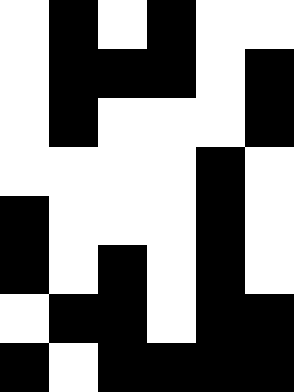[["white", "black", "white", "black", "white", "white"], ["white", "black", "black", "black", "white", "black"], ["white", "black", "white", "white", "white", "black"], ["white", "white", "white", "white", "black", "white"], ["black", "white", "white", "white", "black", "white"], ["black", "white", "black", "white", "black", "white"], ["white", "black", "black", "white", "black", "black"], ["black", "white", "black", "black", "black", "black"]]